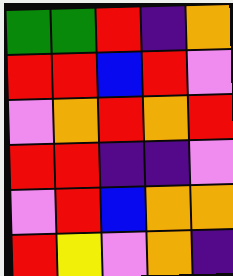[["green", "green", "red", "indigo", "orange"], ["red", "red", "blue", "red", "violet"], ["violet", "orange", "red", "orange", "red"], ["red", "red", "indigo", "indigo", "violet"], ["violet", "red", "blue", "orange", "orange"], ["red", "yellow", "violet", "orange", "indigo"]]